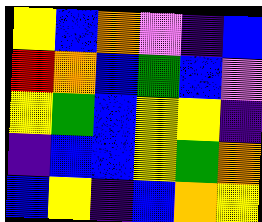[["yellow", "blue", "orange", "violet", "indigo", "blue"], ["red", "orange", "blue", "green", "blue", "violet"], ["yellow", "green", "blue", "yellow", "yellow", "indigo"], ["indigo", "blue", "blue", "yellow", "green", "orange"], ["blue", "yellow", "indigo", "blue", "orange", "yellow"]]